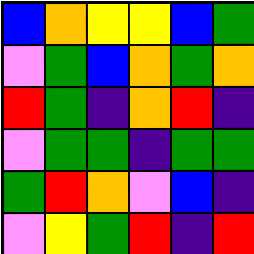[["blue", "orange", "yellow", "yellow", "blue", "green"], ["violet", "green", "blue", "orange", "green", "orange"], ["red", "green", "indigo", "orange", "red", "indigo"], ["violet", "green", "green", "indigo", "green", "green"], ["green", "red", "orange", "violet", "blue", "indigo"], ["violet", "yellow", "green", "red", "indigo", "red"]]